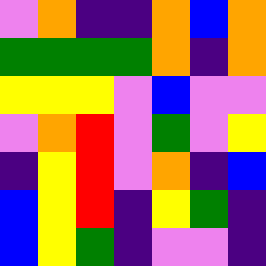[["violet", "orange", "indigo", "indigo", "orange", "blue", "orange"], ["green", "green", "green", "green", "orange", "indigo", "orange"], ["yellow", "yellow", "yellow", "violet", "blue", "violet", "violet"], ["violet", "orange", "red", "violet", "green", "violet", "yellow"], ["indigo", "yellow", "red", "violet", "orange", "indigo", "blue"], ["blue", "yellow", "red", "indigo", "yellow", "green", "indigo"], ["blue", "yellow", "green", "indigo", "violet", "violet", "indigo"]]